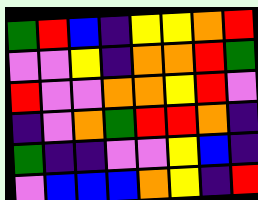[["green", "red", "blue", "indigo", "yellow", "yellow", "orange", "red"], ["violet", "violet", "yellow", "indigo", "orange", "orange", "red", "green"], ["red", "violet", "violet", "orange", "orange", "yellow", "red", "violet"], ["indigo", "violet", "orange", "green", "red", "red", "orange", "indigo"], ["green", "indigo", "indigo", "violet", "violet", "yellow", "blue", "indigo"], ["violet", "blue", "blue", "blue", "orange", "yellow", "indigo", "red"]]